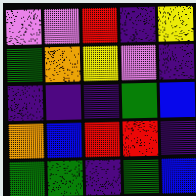[["violet", "violet", "red", "indigo", "yellow"], ["green", "orange", "yellow", "violet", "indigo"], ["indigo", "indigo", "indigo", "green", "blue"], ["orange", "blue", "red", "red", "indigo"], ["green", "green", "indigo", "green", "blue"]]